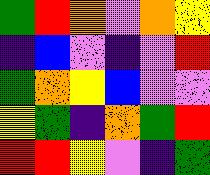[["green", "red", "orange", "violet", "orange", "yellow"], ["indigo", "blue", "violet", "indigo", "violet", "red"], ["green", "orange", "yellow", "blue", "violet", "violet"], ["yellow", "green", "indigo", "orange", "green", "red"], ["red", "red", "yellow", "violet", "indigo", "green"]]